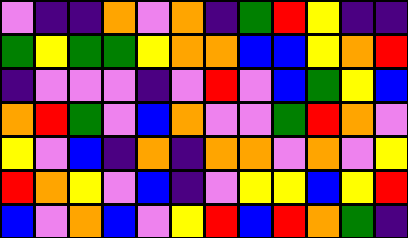[["violet", "indigo", "indigo", "orange", "violet", "orange", "indigo", "green", "red", "yellow", "indigo", "indigo"], ["green", "yellow", "green", "green", "yellow", "orange", "orange", "blue", "blue", "yellow", "orange", "red"], ["indigo", "violet", "violet", "violet", "indigo", "violet", "red", "violet", "blue", "green", "yellow", "blue"], ["orange", "red", "green", "violet", "blue", "orange", "violet", "violet", "green", "red", "orange", "violet"], ["yellow", "violet", "blue", "indigo", "orange", "indigo", "orange", "orange", "violet", "orange", "violet", "yellow"], ["red", "orange", "yellow", "violet", "blue", "indigo", "violet", "yellow", "yellow", "blue", "yellow", "red"], ["blue", "violet", "orange", "blue", "violet", "yellow", "red", "blue", "red", "orange", "green", "indigo"]]